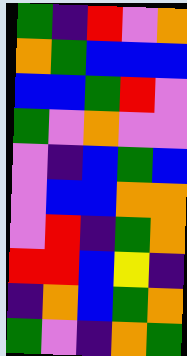[["green", "indigo", "red", "violet", "orange"], ["orange", "green", "blue", "blue", "blue"], ["blue", "blue", "green", "red", "violet"], ["green", "violet", "orange", "violet", "violet"], ["violet", "indigo", "blue", "green", "blue"], ["violet", "blue", "blue", "orange", "orange"], ["violet", "red", "indigo", "green", "orange"], ["red", "red", "blue", "yellow", "indigo"], ["indigo", "orange", "blue", "green", "orange"], ["green", "violet", "indigo", "orange", "green"]]